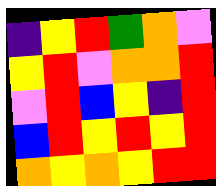[["indigo", "yellow", "red", "green", "orange", "violet"], ["yellow", "red", "violet", "orange", "orange", "red"], ["violet", "red", "blue", "yellow", "indigo", "red"], ["blue", "red", "yellow", "red", "yellow", "red"], ["orange", "yellow", "orange", "yellow", "red", "red"]]